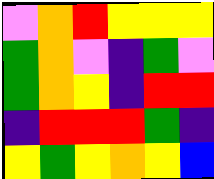[["violet", "orange", "red", "yellow", "yellow", "yellow"], ["green", "orange", "violet", "indigo", "green", "violet"], ["green", "orange", "yellow", "indigo", "red", "red"], ["indigo", "red", "red", "red", "green", "indigo"], ["yellow", "green", "yellow", "orange", "yellow", "blue"]]